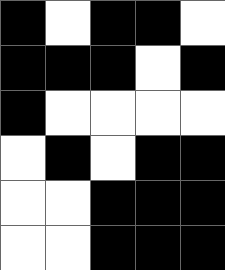[["black", "white", "black", "black", "white"], ["black", "black", "black", "white", "black"], ["black", "white", "white", "white", "white"], ["white", "black", "white", "black", "black"], ["white", "white", "black", "black", "black"], ["white", "white", "black", "black", "black"]]